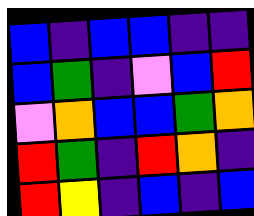[["blue", "indigo", "blue", "blue", "indigo", "indigo"], ["blue", "green", "indigo", "violet", "blue", "red"], ["violet", "orange", "blue", "blue", "green", "orange"], ["red", "green", "indigo", "red", "orange", "indigo"], ["red", "yellow", "indigo", "blue", "indigo", "blue"]]